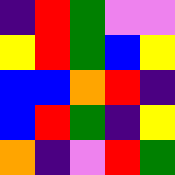[["indigo", "red", "green", "violet", "violet"], ["yellow", "red", "green", "blue", "yellow"], ["blue", "blue", "orange", "red", "indigo"], ["blue", "red", "green", "indigo", "yellow"], ["orange", "indigo", "violet", "red", "green"]]